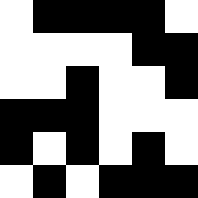[["white", "black", "black", "black", "black", "white"], ["white", "white", "white", "white", "black", "black"], ["white", "white", "black", "white", "white", "black"], ["black", "black", "black", "white", "white", "white"], ["black", "white", "black", "white", "black", "white"], ["white", "black", "white", "black", "black", "black"]]